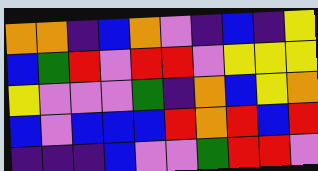[["orange", "orange", "indigo", "blue", "orange", "violet", "indigo", "blue", "indigo", "yellow"], ["blue", "green", "red", "violet", "red", "red", "violet", "yellow", "yellow", "yellow"], ["yellow", "violet", "violet", "violet", "green", "indigo", "orange", "blue", "yellow", "orange"], ["blue", "violet", "blue", "blue", "blue", "red", "orange", "red", "blue", "red"], ["indigo", "indigo", "indigo", "blue", "violet", "violet", "green", "red", "red", "violet"]]